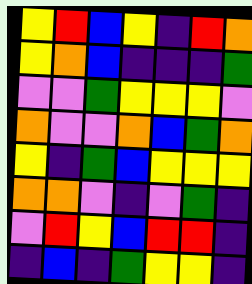[["yellow", "red", "blue", "yellow", "indigo", "red", "orange"], ["yellow", "orange", "blue", "indigo", "indigo", "indigo", "green"], ["violet", "violet", "green", "yellow", "yellow", "yellow", "violet"], ["orange", "violet", "violet", "orange", "blue", "green", "orange"], ["yellow", "indigo", "green", "blue", "yellow", "yellow", "yellow"], ["orange", "orange", "violet", "indigo", "violet", "green", "indigo"], ["violet", "red", "yellow", "blue", "red", "red", "indigo"], ["indigo", "blue", "indigo", "green", "yellow", "yellow", "indigo"]]